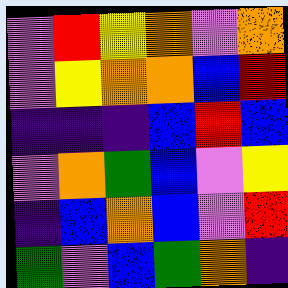[["violet", "red", "yellow", "orange", "violet", "orange"], ["violet", "yellow", "orange", "orange", "blue", "red"], ["indigo", "indigo", "indigo", "blue", "red", "blue"], ["violet", "orange", "green", "blue", "violet", "yellow"], ["indigo", "blue", "orange", "blue", "violet", "red"], ["green", "violet", "blue", "green", "orange", "indigo"]]